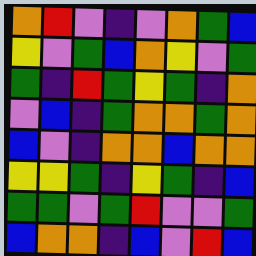[["orange", "red", "violet", "indigo", "violet", "orange", "green", "blue"], ["yellow", "violet", "green", "blue", "orange", "yellow", "violet", "green"], ["green", "indigo", "red", "green", "yellow", "green", "indigo", "orange"], ["violet", "blue", "indigo", "green", "orange", "orange", "green", "orange"], ["blue", "violet", "indigo", "orange", "orange", "blue", "orange", "orange"], ["yellow", "yellow", "green", "indigo", "yellow", "green", "indigo", "blue"], ["green", "green", "violet", "green", "red", "violet", "violet", "green"], ["blue", "orange", "orange", "indigo", "blue", "violet", "red", "blue"]]